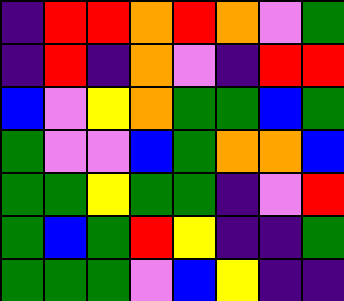[["indigo", "red", "red", "orange", "red", "orange", "violet", "green"], ["indigo", "red", "indigo", "orange", "violet", "indigo", "red", "red"], ["blue", "violet", "yellow", "orange", "green", "green", "blue", "green"], ["green", "violet", "violet", "blue", "green", "orange", "orange", "blue"], ["green", "green", "yellow", "green", "green", "indigo", "violet", "red"], ["green", "blue", "green", "red", "yellow", "indigo", "indigo", "green"], ["green", "green", "green", "violet", "blue", "yellow", "indigo", "indigo"]]